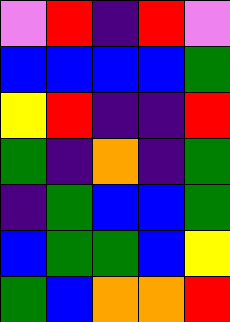[["violet", "red", "indigo", "red", "violet"], ["blue", "blue", "blue", "blue", "green"], ["yellow", "red", "indigo", "indigo", "red"], ["green", "indigo", "orange", "indigo", "green"], ["indigo", "green", "blue", "blue", "green"], ["blue", "green", "green", "blue", "yellow"], ["green", "blue", "orange", "orange", "red"]]